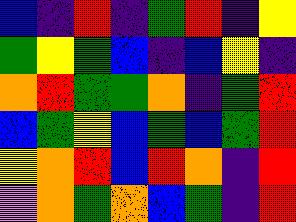[["blue", "indigo", "red", "indigo", "green", "red", "indigo", "yellow"], ["green", "yellow", "green", "blue", "indigo", "blue", "yellow", "indigo"], ["orange", "red", "green", "green", "orange", "indigo", "green", "red"], ["blue", "green", "yellow", "blue", "green", "blue", "green", "red"], ["yellow", "orange", "red", "blue", "red", "orange", "indigo", "red"], ["violet", "orange", "green", "orange", "blue", "green", "indigo", "red"]]